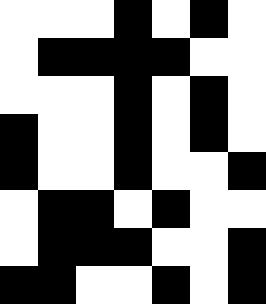[["white", "white", "white", "black", "white", "black", "white"], ["white", "black", "black", "black", "black", "white", "white"], ["white", "white", "white", "black", "white", "black", "white"], ["black", "white", "white", "black", "white", "black", "white"], ["black", "white", "white", "black", "white", "white", "black"], ["white", "black", "black", "white", "black", "white", "white"], ["white", "black", "black", "black", "white", "white", "black"], ["black", "black", "white", "white", "black", "white", "black"]]